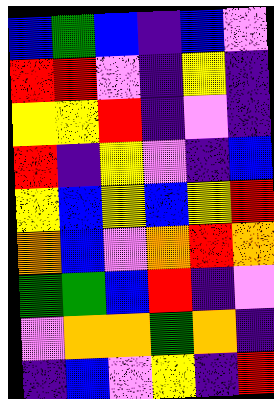[["blue", "green", "blue", "indigo", "blue", "violet"], ["red", "red", "violet", "indigo", "yellow", "indigo"], ["yellow", "yellow", "red", "indigo", "violet", "indigo"], ["red", "indigo", "yellow", "violet", "indigo", "blue"], ["yellow", "blue", "yellow", "blue", "yellow", "red"], ["orange", "blue", "violet", "orange", "red", "orange"], ["green", "green", "blue", "red", "indigo", "violet"], ["violet", "orange", "orange", "green", "orange", "indigo"], ["indigo", "blue", "violet", "yellow", "indigo", "red"]]